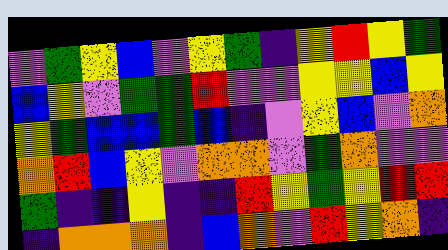[["violet", "green", "yellow", "blue", "violet", "yellow", "green", "indigo", "yellow", "red", "yellow", "green"], ["blue", "yellow", "violet", "green", "green", "red", "violet", "violet", "yellow", "yellow", "blue", "yellow"], ["yellow", "green", "blue", "blue", "green", "blue", "indigo", "violet", "yellow", "blue", "violet", "orange"], ["orange", "red", "blue", "yellow", "violet", "orange", "orange", "violet", "green", "orange", "violet", "violet"], ["green", "indigo", "indigo", "yellow", "indigo", "indigo", "red", "yellow", "green", "yellow", "red", "red"], ["indigo", "orange", "orange", "orange", "indigo", "blue", "orange", "violet", "red", "yellow", "orange", "indigo"]]